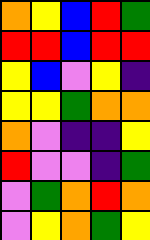[["orange", "yellow", "blue", "red", "green"], ["red", "red", "blue", "red", "red"], ["yellow", "blue", "violet", "yellow", "indigo"], ["yellow", "yellow", "green", "orange", "orange"], ["orange", "violet", "indigo", "indigo", "yellow"], ["red", "violet", "violet", "indigo", "green"], ["violet", "green", "orange", "red", "orange"], ["violet", "yellow", "orange", "green", "yellow"]]